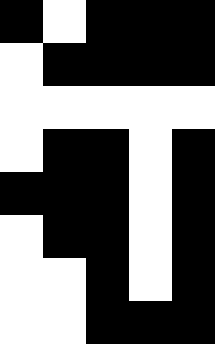[["black", "white", "black", "black", "black"], ["white", "black", "black", "black", "black"], ["white", "white", "white", "white", "white"], ["white", "black", "black", "white", "black"], ["black", "black", "black", "white", "black"], ["white", "black", "black", "white", "black"], ["white", "white", "black", "white", "black"], ["white", "white", "black", "black", "black"]]